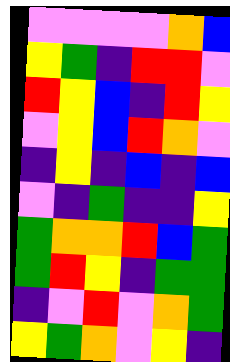[["violet", "violet", "violet", "violet", "orange", "blue"], ["yellow", "green", "indigo", "red", "red", "violet"], ["red", "yellow", "blue", "indigo", "red", "yellow"], ["violet", "yellow", "blue", "red", "orange", "violet"], ["indigo", "yellow", "indigo", "blue", "indigo", "blue"], ["violet", "indigo", "green", "indigo", "indigo", "yellow"], ["green", "orange", "orange", "red", "blue", "green"], ["green", "red", "yellow", "indigo", "green", "green"], ["indigo", "violet", "red", "violet", "orange", "green"], ["yellow", "green", "orange", "violet", "yellow", "indigo"]]